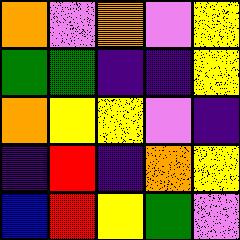[["orange", "violet", "orange", "violet", "yellow"], ["green", "green", "indigo", "indigo", "yellow"], ["orange", "yellow", "yellow", "violet", "indigo"], ["indigo", "red", "indigo", "orange", "yellow"], ["blue", "red", "yellow", "green", "violet"]]